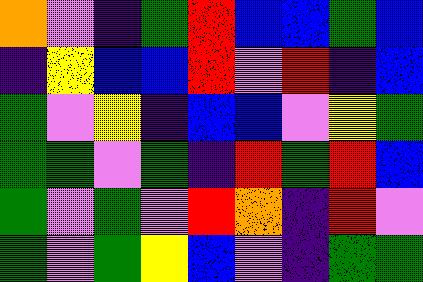[["orange", "violet", "indigo", "green", "red", "blue", "blue", "green", "blue"], ["indigo", "yellow", "blue", "blue", "red", "violet", "red", "indigo", "blue"], ["green", "violet", "yellow", "indigo", "blue", "blue", "violet", "yellow", "green"], ["green", "green", "violet", "green", "indigo", "red", "green", "red", "blue"], ["green", "violet", "green", "violet", "red", "orange", "indigo", "red", "violet"], ["green", "violet", "green", "yellow", "blue", "violet", "indigo", "green", "green"]]